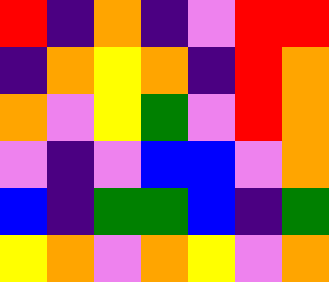[["red", "indigo", "orange", "indigo", "violet", "red", "red"], ["indigo", "orange", "yellow", "orange", "indigo", "red", "orange"], ["orange", "violet", "yellow", "green", "violet", "red", "orange"], ["violet", "indigo", "violet", "blue", "blue", "violet", "orange"], ["blue", "indigo", "green", "green", "blue", "indigo", "green"], ["yellow", "orange", "violet", "orange", "yellow", "violet", "orange"]]